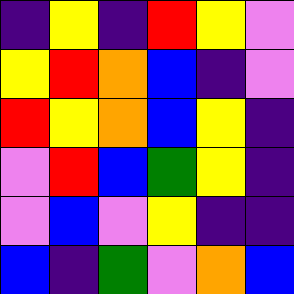[["indigo", "yellow", "indigo", "red", "yellow", "violet"], ["yellow", "red", "orange", "blue", "indigo", "violet"], ["red", "yellow", "orange", "blue", "yellow", "indigo"], ["violet", "red", "blue", "green", "yellow", "indigo"], ["violet", "blue", "violet", "yellow", "indigo", "indigo"], ["blue", "indigo", "green", "violet", "orange", "blue"]]